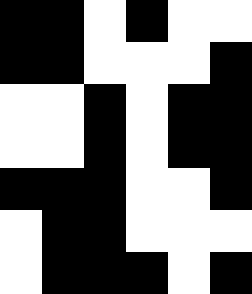[["black", "black", "white", "black", "white", "white"], ["black", "black", "white", "white", "white", "black"], ["white", "white", "black", "white", "black", "black"], ["white", "white", "black", "white", "black", "black"], ["black", "black", "black", "white", "white", "black"], ["white", "black", "black", "white", "white", "white"], ["white", "black", "black", "black", "white", "black"]]